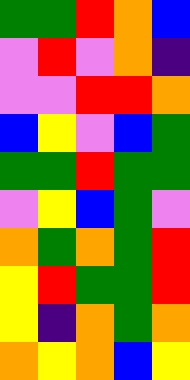[["green", "green", "red", "orange", "blue"], ["violet", "red", "violet", "orange", "indigo"], ["violet", "violet", "red", "red", "orange"], ["blue", "yellow", "violet", "blue", "green"], ["green", "green", "red", "green", "green"], ["violet", "yellow", "blue", "green", "violet"], ["orange", "green", "orange", "green", "red"], ["yellow", "red", "green", "green", "red"], ["yellow", "indigo", "orange", "green", "orange"], ["orange", "yellow", "orange", "blue", "yellow"]]